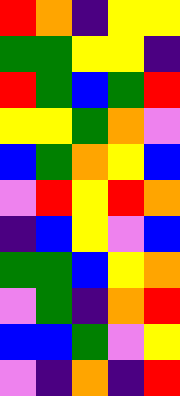[["red", "orange", "indigo", "yellow", "yellow"], ["green", "green", "yellow", "yellow", "indigo"], ["red", "green", "blue", "green", "red"], ["yellow", "yellow", "green", "orange", "violet"], ["blue", "green", "orange", "yellow", "blue"], ["violet", "red", "yellow", "red", "orange"], ["indigo", "blue", "yellow", "violet", "blue"], ["green", "green", "blue", "yellow", "orange"], ["violet", "green", "indigo", "orange", "red"], ["blue", "blue", "green", "violet", "yellow"], ["violet", "indigo", "orange", "indigo", "red"]]